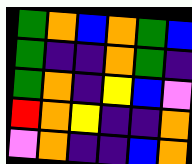[["green", "orange", "blue", "orange", "green", "blue"], ["green", "indigo", "indigo", "orange", "green", "indigo"], ["green", "orange", "indigo", "yellow", "blue", "violet"], ["red", "orange", "yellow", "indigo", "indigo", "orange"], ["violet", "orange", "indigo", "indigo", "blue", "orange"]]